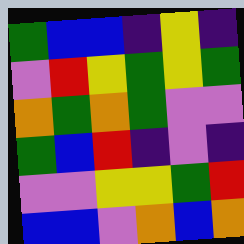[["green", "blue", "blue", "indigo", "yellow", "indigo"], ["violet", "red", "yellow", "green", "yellow", "green"], ["orange", "green", "orange", "green", "violet", "violet"], ["green", "blue", "red", "indigo", "violet", "indigo"], ["violet", "violet", "yellow", "yellow", "green", "red"], ["blue", "blue", "violet", "orange", "blue", "orange"]]